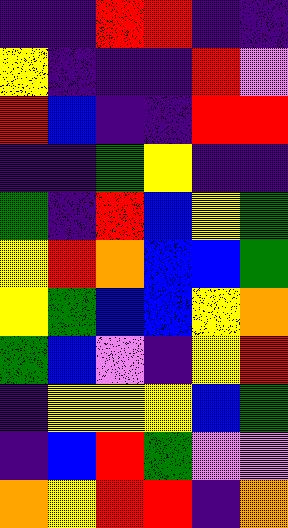[["indigo", "indigo", "red", "red", "indigo", "indigo"], ["yellow", "indigo", "indigo", "indigo", "red", "violet"], ["red", "blue", "indigo", "indigo", "red", "red"], ["indigo", "indigo", "green", "yellow", "indigo", "indigo"], ["green", "indigo", "red", "blue", "yellow", "green"], ["yellow", "red", "orange", "blue", "blue", "green"], ["yellow", "green", "blue", "blue", "yellow", "orange"], ["green", "blue", "violet", "indigo", "yellow", "red"], ["indigo", "yellow", "yellow", "yellow", "blue", "green"], ["indigo", "blue", "red", "green", "violet", "violet"], ["orange", "yellow", "red", "red", "indigo", "orange"]]